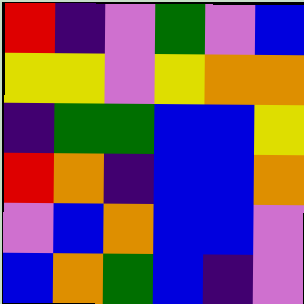[["red", "indigo", "violet", "green", "violet", "blue"], ["yellow", "yellow", "violet", "yellow", "orange", "orange"], ["indigo", "green", "green", "blue", "blue", "yellow"], ["red", "orange", "indigo", "blue", "blue", "orange"], ["violet", "blue", "orange", "blue", "blue", "violet"], ["blue", "orange", "green", "blue", "indigo", "violet"]]